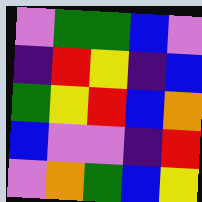[["violet", "green", "green", "blue", "violet"], ["indigo", "red", "yellow", "indigo", "blue"], ["green", "yellow", "red", "blue", "orange"], ["blue", "violet", "violet", "indigo", "red"], ["violet", "orange", "green", "blue", "yellow"]]